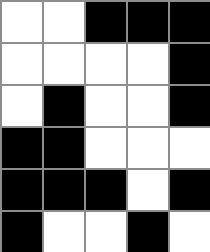[["white", "white", "black", "black", "black"], ["white", "white", "white", "white", "black"], ["white", "black", "white", "white", "black"], ["black", "black", "white", "white", "white"], ["black", "black", "black", "white", "black"], ["black", "white", "white", "black", "white"]]